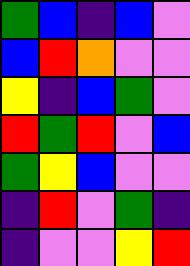[["green", "blue", "indigo", "blue", "violet"], ["blue", "red", "orange", "violet", "violet"], ["yellow", "indigo", "blue", "green", "violet"], ["red", "green", "red", "violet", "blue"], ["green", "yellow", "blue", "violet", "violet"], ["indigo", "red", "violet", "green", "indigo"], ["indigo", "violet", "violet", "yellow", "red"]]